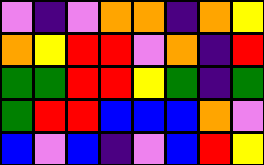[["violet", "indigo", "violet", "orange", "orange", "indigo", "orange", "yellow"], ["orange", "yellow", "red", "red", "violet", "orange", "indigo", "red"], ["green", "green", "red", "red", "yellow", "green", "indigo", "green"], ["green", "red", "red", "blue", "blue", "blue", "orange", "violet"], ["blue", "violet", "blue", "indigo", "violet", "blue", "red", "yellow"]]